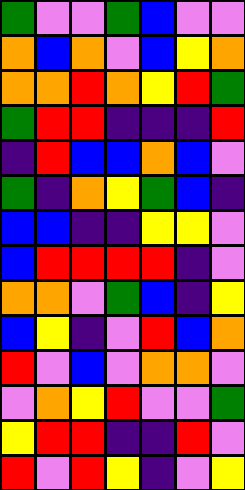[["green", "violet", "violet", "green", "blue", "violet", "violet"], ["orange", "blue", "orange", "violet", "blue", "yellow", "orange"], ["orange", "orange", "red", "orange", "yellow", "red", "green"], ["green", "red", "red", "indigo", "indigo", "indigo", "red"], ["indigo", "red", "blue", "blue", "orange", "blue", "violet"], ["green", "indigo", "orange", "yellow", "green", "blue", "indigo"], ["blue", "blue", "indigo", "indigo", "yellow", "yellow", "violet"], ["blue", "red", "red", "red", "red", "indigo", "violet"], ["orange", "orange", "violet", "green", "blue", "indigo", "yellow"], ["blue", "yellow", "indigo", "violet", "red", "blue", "orange"], ["red", "violet", "blue", "violet", "orange", "orange", "violet"], ["violet", "orange", "yellow", "red", "violet", "violet", "green"], ["yellow", "red", "red", "indigo", "indigo", "red", "violet"], ["red", "violet", "red", "yellow", "indigo", "violet", "yellow"]]